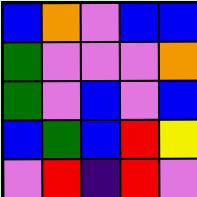[["blue", "orange", "violet", "blue", "blue"], ["green", "violet", "violet", "violet", "orange"], ["green", "violet", "blue", "violet", "blue"], ["blue", "green", "blue", "red", "yellow"], ["violet", "red", "indigo", "red", "violet"]]